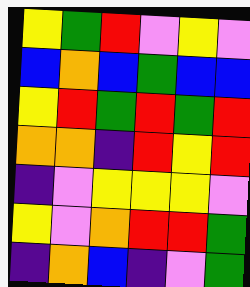[["yellow", "green", "red", "violet", "yellow", "violet"], ["blue", "orange", "blue", "green", "blue", "blue"], ["yellow", "red", "green", "red", "green", "red"], ["orange", "orange", "indigo", "red", "yellow", "red"], ["indigo", "violet", "yellow", "yellow", "yellow", "violet"], ["yellow", "violet", "orange", "red", "red", "green"], ["indigo", "orange", "blue", "indigo", "violet", "green"]]